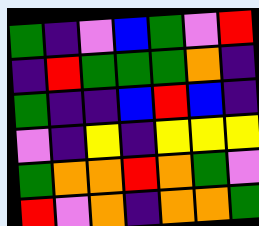[["green", "indigo", "violet", "blue", "green", "violet", "red"], ["indigo", "red", "green", "green", "green", "orange", "indigo"], ["green", "indigo", "indigo", "blue", "red", "blue", "indigo"], ["violet", "indigo", "yellow", "indigo", "yellow", "yellow", "yellow"], ["green", "orange", "orange", "red", "orange", "green", "violet"], ["red", "violet", "orange", "indigo", "orange", "orange", "green"]]